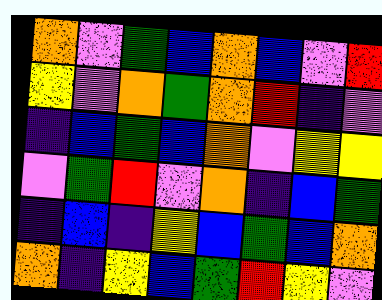[["orange", "violet", "green", "blue", "orange", "blue", "violet", "red"], ["yellow", "violet", "orange", "green", "orange", "red", "indigo", "violet"], ["indigo", "blue", "green", "blue", "orange", "violet", "yellow", "yellow"], ["violet", "green", "red", "violet", "orange", "indigo", "blue", "green"], ["indigo", "blue", "indigo", "yellow", "blue", "green", "blue", "orange"], ["orange", "indigo", "yellow", "blue", "green", "red", "yellow", "violet"]]